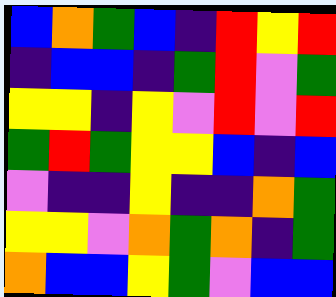[["blue", "orange", "green", "blue", "indigo", "red", "yellow", "red"], ["indigo", "blue", "blue", "indigo", "green", "red", "violet", "green"], ["yellow", "yellow", "indigo", "yellow", "violet", "red", "violet", "red"], ["green", "red", "green", "yellow", "yellow", "blue", "indigo", "blue"], ["violet", "indigo", "indigo", "yellow", "indigo", "indigo", "orange", "green"], ["yellow", "yellow", "violet", "orange", "green", "orange", "indigo", "green"], ["orange", "blue", "blue", "yellow", "green", "violet", "blue", "blue"]]